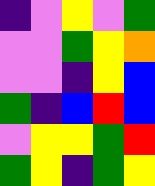[["indigo", "violet", "yellow", "violet", "green"], ["violet", "violet", "green", "yellow", "orange"], ["violet", "violet", "indigo", "yellow", "blue"], ["green", "indigo", "blue", "red", "blue"], ["violet", "yellow", "yellow", "green", "red"], ["green", "yellow", "indigo", "green", "yellow"]]